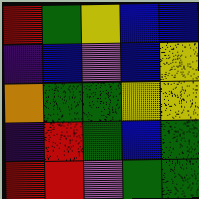[["red", "green", "yellow", "blue", "blue"], ["indigo", "blue", "violet", "blue", "yellow"], ["orange", "green", "green", "yellow", "yellow"], ["indigo", "red", "green", "blue", "green"], ["red", "red", "violet", "green", "green"]]